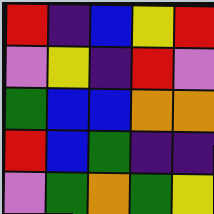[["red", "indigo", "blue", "yellow", "red"], ["violet", "yellow", "indigo", "red", "violet"], ["green", "blue", "blue", "orange", "orange"], ["red", "blue", "green", "indigo", "indigo"], ["violet", "green", "orange", "green", "yellow"]]